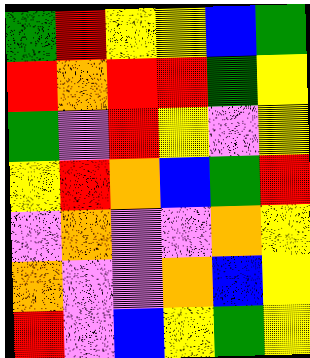[["green", "red", "yellow", "yellow", "blue", "green"], ["red", "orange", "red", "red", "green", "yellow"], ["green", "violet", "red", "yellow", "violet", "yellow"], ["yellow", "red", "orange", "blue", "green", "red"], ["violet", "orange", "violet", "violet", "orange", "yellow"], ["orange", "violet", "violet", "orange", "blue", "yellow"], ["red", "violet", "blue", "yellow", "green", "yellow"]]